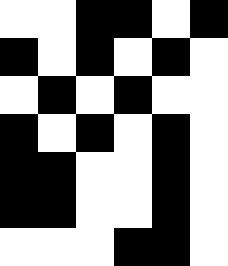[["white", "white", "black", "black", "white", "black"], ["black", "white", "black", "white", "black", "white"], ["white", "black", "white", "black", "white", "white"], ["black", "white", "black", "white", "black", "white"], ["black", "black", "white", "white", "black", "white"], ["black", "black", "white", "white", "black", "white"], ["white", "white", "white", "black", "black", "white"]]